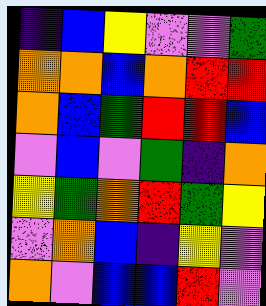[["indigo", "blue", "yellow", "violet", "violet", "green"], ["orange", "orange", "blue", "orange", "red", "red"], ["orange", "blue", "green", "red", "red", "blue"], ["violet", "blue", "violet", "green", "indigo", "orange"], ["yellow", "green", "orange", "red", "green", "yellow"], ["violet", "orange", "blue", "indigo", "yellow", "violet"], ["orange", "violet", "blue", "blue", "red", "violet"]]